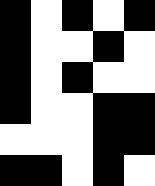[["black", "white", "black", "white", "black"], ["black", "white", "white", "black", "white"], ["black", "white", "black", "white", "white"], ["black", "white", "white", "black", "black"], ["white", "white", "white", "black", "black"], ["black", "black", "white", "black", "white"]]